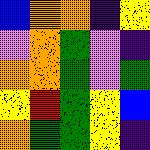[["blue", "orange", "orange", "indigo", "yellow"], ["violet", "orange", "green", "violet", "indigo"], ["orange", "orange", "green", "violet", "green"], ["yellow", "red", "green", "yellow", "blue"], ["orange", "green", "green", "yellow", "indigo"]]